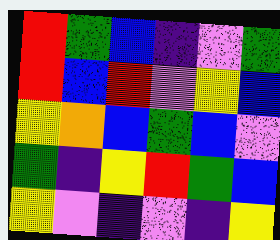[["red", "green", "blue", "indigo", "violet", "green"], ["red", "blue", "red", "violet", "yellow", "blue"], ["yellow", "orange", "blue", "green", "blue", "violet"], ["green", "indigo", "yellow", "red", "green", "blue"], ["yellow", "violet", "indigo", "violet", "indigo", "yellow"]]